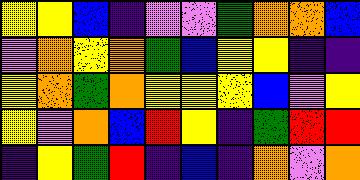[["yellow", "yellow", "blue", "indigo", "violet", "violet", "green", "orange", "orange", "blue"], ["violet", "orange", "yellow", "orange", "green", "blue", "yellow", "yellow", "indigo", "indigo"], ["yellow", "orange", "green", "orange", "yellow", "yellow", "yellow", "blue", "violet", "yellow"], ["yellow", "violet", "orange", "blue", "red", "yellow", "indigo", "green", "red", "red"], ["indigo", "yellow", "green", "red", "indigo", "blue", "indigo", "orange", "violet", "orange"]]